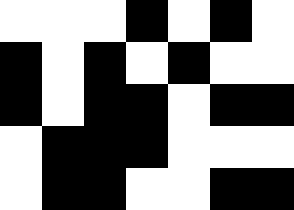[["white", "white", "white", "black", "white", "black", "white"], ["black", "white", "black", "white", "black", "white", "white"], ["black", "white", "black", "black", "white", "black", "black"], ["white", "black", "black", "black", "white", "white", "white"], ["white", "black", "black", "white", "white", "black", "black"]]